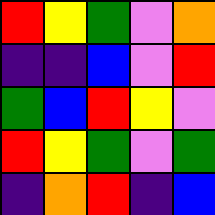[["red", "yellow", "green", "violet", "orange"], ["indigo", "indigo", "blue", "violet", "red"], ["green", "blue", "red", "yellow", "violet"], ["red", "yellow", "green", "violet", "green"], ["indigo", "orange", "red", "indigo", "blue"]]